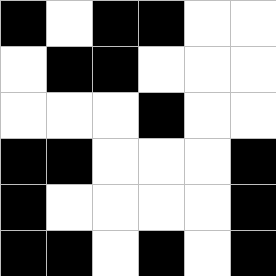[["black", "white", "black", "black", "white", "white"], ["white", "black", "black", "white", "white", "white"], ["white", "white", "white", "black", "white", "white"], ["black", "black", "white", "white", "white", "black"], ["black", "white", "white", "white", "white", "black"], ["black", "black", "white", "black", "white", "black"]]